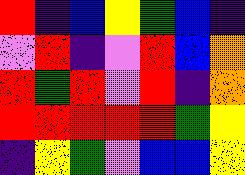[["red", "indigo", "blue", "yellow", "green", "blue", "indigo"], ["violet", "red", "indigo", "violet", "red", "blue", "orange"], ["red", "green", "red", "violet", "red", "indigo", "orange"], ["red", "red", "red", "red", "red", "green", "yellow"], ["indigo", "yellow", "green", "violet", "blue", "blue", "yellow"]]